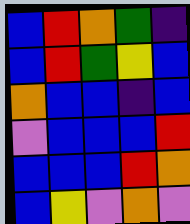[["blue", "red", "orange", "green", "indigo"], ["blue", "red", "green", "yellow", "blue"], ["orange", "blue", "blue", "indigo", "blue"], ["violet", "blue", "blue", "blue", "red"], ["blue", "blue", "blue", "red", "orange"], ["blue", "yellow", "violet", "orange", "violet"]]